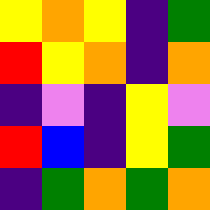[["yellow", "orange", "yellow", "indigo", "green"], ["red", "yellow", "orange", "indigo", "orange"], ["indigo", "violet", "indigo", "yellow", "violet"], ["red", "blue", "indigo", "yellow", "green"], ["indigo", "green", "orange", "green", "orange"]]